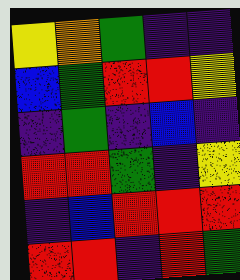[["yellow", "orange", "green", "indigo", "indigo"], ["blue", "green", "red", "red", "yellow"], ["indigo", "green", "indigo", "blue", "indigo"], ["red", "red", "green", "indigo", "yellow"], ["indigo", "blue", "red", "red", "red"], ["red", "red", "indigo", "red", "green"]]